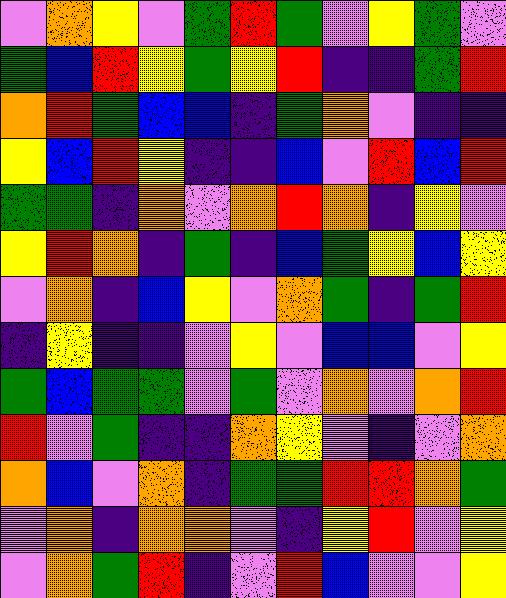[["violet", "orange", "yellow", "violet", "green", "red", "green", "violet", "yellow", "green", "violet"], ["green", "blue", "red", "yellow", "green", "yellow", "red", "indigo", "indigo", "green", "red"], ["orange", "red", "green", "blue", "blue", "indigo", "green", "orange", "violet", "indigo", "indigo"], ["yellow", "blue", "red", "yellow", "indigo", "indigo", "blue", "violet", "red", "blue", "red"], ["green", "green", "indigo", "orange", "violet", "orange", "red", "orange", "indigo", "yellow", "violet"], ["yellow", "red", "orange", "indigo", "green", "indigo", "blue", "green", "yellow", "blue", "yellow"], ["violet", "orange", "indigo", "blue", "yellow", "violet", "orange", "green", "indigo", "green", "red"], ["indigo", "yellow", "indigo", "indigo", "violet", "yellow", "violet", "blue", "blue", "violet", "yellow"], ["green", "blue", "green", "green", "violet", "green", "violet", "orange", "violet", "orange", "red"], ["red", "violet", "green", "indigo", "indigo", "orange", "yellow", "violet", "indigo", "violet", "orange"], ["orange", "blue", "violet", "orange", "indigo", "green", "green", "red", "red", "orange", "green"], ["violet", "orange", "indigo", "orange", "orange", "violet", "indigo", "yellow", "red", "violet", "yellow"], ["violet", "orange", "green", "red", "indigo", "violet", "red", "blue", "violet", "violet", "yellow"]]